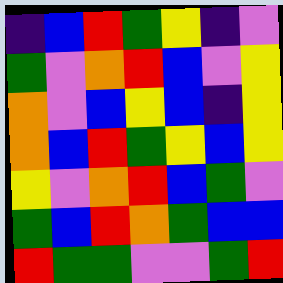[["indigo", "blue", "red", "green", "yellow", "indigo", "violet"], ["green", "violet", "orange", "red", "blue", "violet", "yellow"], ["orange", "violet", "blue", "yellow", "blue", "indigo", "yellow"], ["orange", "blue", "red", "green", "yellow", "blue", "yellow"], ["yellow", "violet", "orange", "red", "blue", "green", "violet"], ["green", "blue", "red", "orange", "green", "blue", "blue"], ["red", "green", "green", "violet", "violet", "green", "red"]]